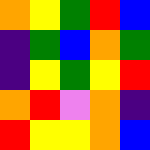[["orange", "yellow", "green", "red", "blue"], ["indigo", "green", "blue", "orange", "green"], ["indigo", "yellow", "green", "yellow", "red"], ["orange", "red", "violet", "orange", "indigo"], ["red", "yellow", "yellow", "orange", "blue"]]